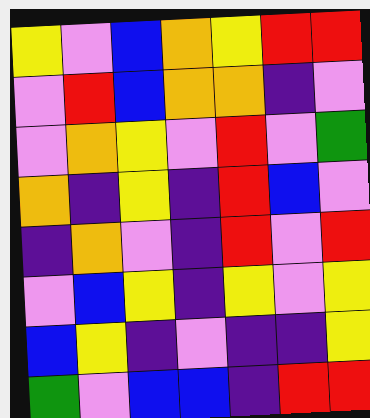[["yellow", "violet", "blue", "orange", "yellow", "red", "red"], ["violet", "red", "blue", "orange", "orange", "indigo", "violet"], ["violet", "orange", "yellow", "violet", "red", "violet", "green"], ["orange", "indigo", "yellow", "indigo", "red", "blue", "violet"], ["indigo", "orange", "violet", "indigo", "red", "violet", "red"], ["violet", "blue", "yellow", "indigo", "yellow", "violet", "yellow"], ["blue", "yellow", "indigo", "violet", "indigo", "indigo", "yellow"], ["green", "violet", "blue", "blue", "indigo", "red", "red"]]